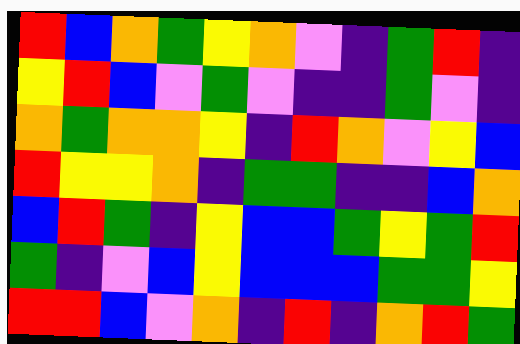[["red", "blue", "orange", "green", "yellow", "orange", "violet", "indigo", "green", "red", "indigo"], ["yellow", "red", "blue", "violet", "green", "violet", "indigo", "indigo", "green", "violet", "indigo"], ["orange", "green", "orange", "orange", "yellow", "indigo", "red", "orange", "violet", "yellow", "blue"], ["red", "yellow", "yellow", "orange", "indigo", "green", "green", "indigo", "indigo", "blue", "orange"], ["blue", "red", "green", "indigo", "yellow", "blue", "blue", "green", "yellow", "green", "red"], ["green", "indigo", "violet", "blue", "yellow", "blue", "blue", "blue", "green", "green", "yellow"], ["red", "red", "blue", "violet", "orange", "indigo", "red", "indigo", "orange", "red", "green"]]